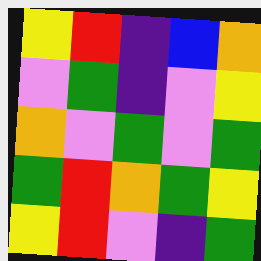[["yellow", "red", "indigo", "blue", "orange"], ["violet", "green", "indigo", "violet", "yellow"], ["orange", "violet", "green", "violet", "green"], ["green", "red", "orange", "green", "yellow"], ["yellow", "red", "violet", "indigo", "green"]]